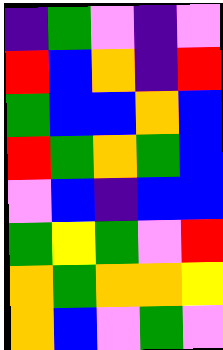[["indigo", "green", "violet", "indigo", "violet"], ["red", "blue", "orange", "indigo", "red"], ["green", "blue", "blue", "orange", "blue"], ["red", "green", "orange", "green", "blue"], ["violet", "blue", "indigo", "blue", "blue"], ["green", "yellow", "green", "violet", "red"], ["orange", "green", "orange", "orange", "yellow"], ["orange", "blue", "violet", "green", "violet"]]